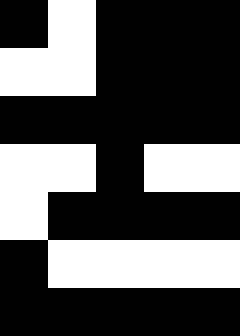[["black", "white", "black", "black", "black"], ["white", "white", "black", "black", "black"], ["black", "black", "black", "black", "black"], ["white", "white", "black", "white", "white"], ["white", "black", "black", "black", "black"], ["black", "white", "white", "white", "white"], ["black", "black", "black", "black", "black"]]